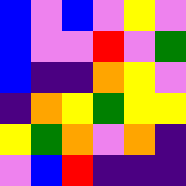[["blue", "violet", "blue", "violet", "yellow", "violet"], ["blue", "violet", "violet", "red", "violet", "green"], ["blue", "indigo", "indigo", "orange", "yellow", "violet"], ["indigo", "orange", "yellow", "green", "yellow", "yellow"], ["yellow", "green", "orange", "violet", "orange", "indigo"], ["violet", "blue", "red", "indigo", "indigo", "indigo"]]